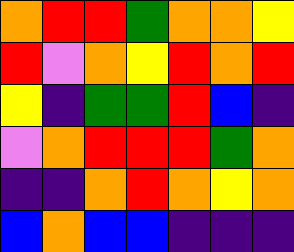[["orange", "red", "red", "green", "orange", "orange", "yellow"], ["red", "violet", "orange", "yellow", "red", "orange", "red"], ["yellow", "indigo", "green", "green", "red", "blue", "indigo"], ["violet", "orange", "red", "red", "red", "green", "orange"], ["indigo", "indigo", "orange", "red", "orange", "yellow", "orange"], ["blue", "orange", "blue", "blue", "indigo", "indigo", "indigo"]]